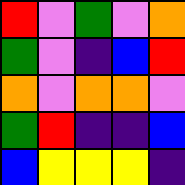[["red", "violet", "green", "violet", "orange"], ["green", "violet", "indigo", "blue", "red"], ["orange", "violet", "orange", "orange", "violet"], ["green", "red", "indigo", "indigo", "blue"], ["blue", "yellow", "yellow", "yellow", "indigo"]]